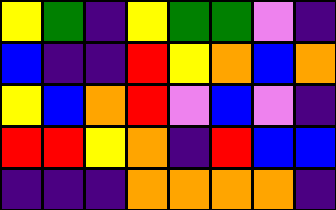[["yellow", "green", "indigo", "yellow", "green", "green", "violet", "indigo"], ["blue", "indigo", "indigo", "red", "yellow", "orange", "blue", "orange"], ["yellow", "blue", "orange", "red", "violet", "blue", "violet", "indigo"], ["red", "red", "yellow", "orange", "indigo", "red", "blue", "blue"], ["indigo", "indigo", "indigo", "orange", "orange", "orange", "orange", "indigo"]]